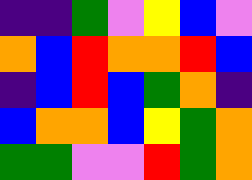[["indigo", "indigo", "green", "violet", "yellow", "blue", "violet"], ["orange", "blue", "red", "orange", "orange", "red", "blue"], ["indigo", "blue", "red", "blue", "green", "orange", "indigo"], ["blue", "orange", "orange", "blue", "yellow", "green", "orange"], ["green", "green", "violet", "violet", "red", "green", "orange"]]